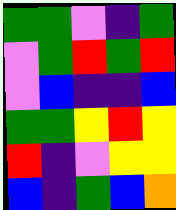[["green", "green", "violet", "indigo", "green"], ["violet", "green", "red", "green", "red"], ["violet", "blue", "indigo", "indigo", "blue"], ["green", "green", "yellow", "red", "yellow"], ["red", "indigo", "violet", "yellow", "yellow"], ["blue", "indigo", "green", "blue", "orange"]]